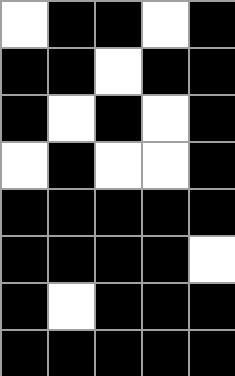[["white", "black", "black", "white", "black"], ["black", "black", "white", "black", "black"], ["black", "white", "black", "white", "black"], ["white", "black", "white", "white", "black"], ["black", "black", "black", "black", "black"], ["black", "black", "black", "black", "white"], ["black", "white", "black", "black", "black"], ["black", "black", "black", "black", "black"]]